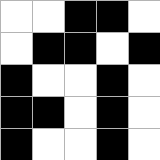[["white", "white", "black", "black", "white"], ["white", "black", "black", "white", "black"], ["black", "white", "white", "black", "white"], ["black", "black", "white", "black", "white"], ["black", "white", "white", "black", "white"]]